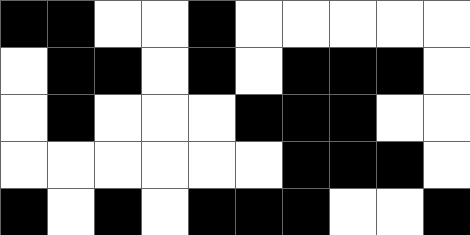[["black", "black", "white", "white", "black", "white", "white", "white", "white", "white"], ["white", "black", "black", "white", "black", "white", "black", "black", "black", "white"], ["white", "black", "white", "white", "white", "black", "black", "black", "white", "white"], ["white", "white", "white", "white", "white", "white", "black", "black", "black", "white"], ["black", "white", "black", "white", "black", "black", "black", "white", "white", "black"]]